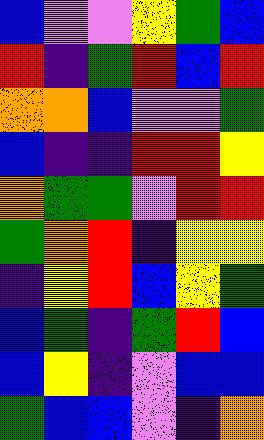[["blue", "violet", "violet", "yellow", "green", "blue"], ["red", "indigo", "green", "red", "blue", "red"], ["orange", "orange", "blue", "violet", "violet", "green"], ["blue", "indigo", "indigo", "red", "red", "yellow"], ["orange", "green", "green", "violet", "red", "red"], ["green", "orange", "red", "indigo", "yellow", "yellow"], ["indigo", "yellow", "red", "blue", "yellow", "green"], ["blue", "green", "indigo", "green", "red", "blue"], ["blue", "yellow", "indigo", "violet", "blue", "blue"], ["green", "blue", "blue", "violet", "indigo", "orange"]]